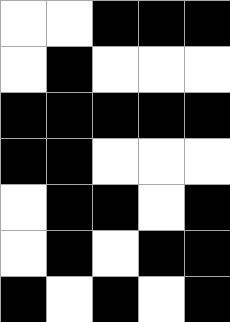[["white", "white", "black", "black", "black"], ["white", "black", "white", "white", "white"], ["black", "black", "black", "black", "black"], ["black", "black", "white", "white", "white"], ["white", "black", "black", "white", "black"], ["white", "black", "white", "black", "black"], ["black", "white", "black", "white", "black"]]